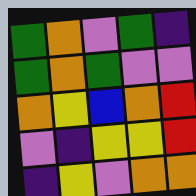[["green", "orange", "violet", "green", "indigo"], ["green", "orange", "green", "violet", "violet"], ["orange", "yellow", "blue", "orange", "red"], ["violet", "indigo", "yellow", "yellow", "red"], ["indigo", "yellow", "violet", "orange", "orange"]]